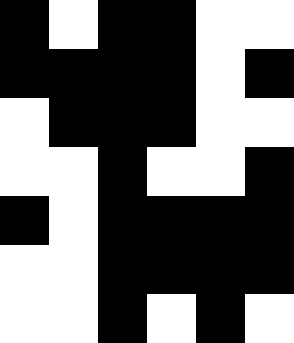[["black", "white", "black", "black", "white", "white"], ["black", "black", "black", "black", "white", "black"], ["white", "black", "black", "black", "white", "white"], ["white", "white", "black", "white", "white", "black"], ["black", "white", "black", "black", "black", "black"], ["white", "white", "black", "black", "black", "black"], ["white", "white", "black", "white", "black", "white"]]